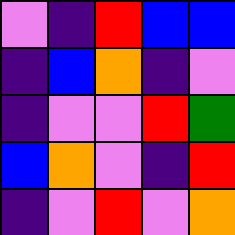[["violet", "indigo", "red", "blue", "blue"], ["indigo", "blue", "orange", "indigo", "violet"], ["indigo", "violet", "violet", "red", "green"], ["blue", "orange", "violet", "indigo", "red"], ["indigo", "violet", "red", "violet", "orange"]]